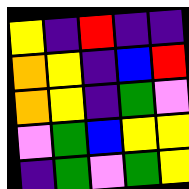[["yellow", "indigo", "red", "indigo", "indigo"], ["orange", "yellow", "indigo", "blue", "red"], ["orange", "yellow", "indigo", "green", "violet"], ["violet", "green", "blue", "yellow", "yellow"], ["indigo", "green", "violet", "green", "yellow"]]